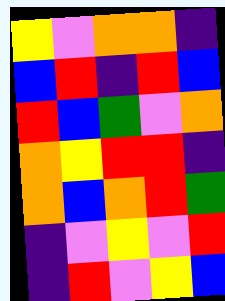[["yellow", "violet", "orange", "orange", "indigo"], ["blue", "red", "indigo", "red", "blue"], ["red", "blue", "green", "violet", "orange"], ["orange", "yellow", "red", "red", "indigo"], ["orange", "blue", "orange", "red", "green"], ["indigo", "violet", "yellow", "violet", "red"], ["indigo", "red", "violet", "yellow", "blue"]]